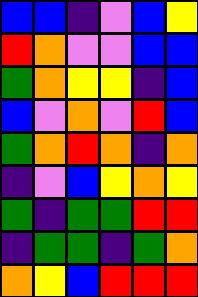[["blue", "blue", "indigo", "violet", "blue", "yellow"], ["red", "orange", "violet", "violet", "blue", "blue"], ["green", "orange", "yellow", "yellow", "indigo", "blue"], ["blue", "violet", "orange", "violet", "red", "blue"], ["green", "orange", "red", "orange", "indigo", "orange"], ["indigo", "violet", "blue", "yellow", "orange", "yellow"], ["green", "indigo", "green", "green", "red", "red"], ["indigo", "green", "green", "indigo", "green", "orange"], ["orange", "yellow", "blue", "red", "red", "red"]]